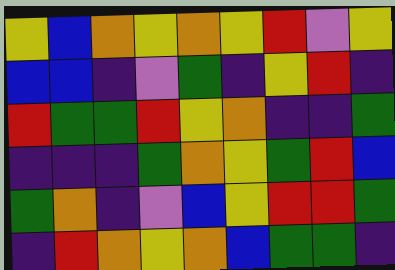[["yellow", "blue", "orange", "yellow", "orange", "yellow", "red", "violet", "yellow"], ["blue", "blue", "indigo", "violet", "green", "indigo", "yellow", "red", "indigo"], ["red", "green", "green", "red", "yellow", "orange", "indigo", "indigo", "green"], ["indigo", "indigo", "indigo", "green", "orange", "yellow", "green", "red", "blue"], ["green", "orange", "indigo", "violet", "blue", "yellow", "red", "red", "green"], ["indigo", "red", "orange", "yellow", "orange", "blue", "green", "green", "indigo"]]